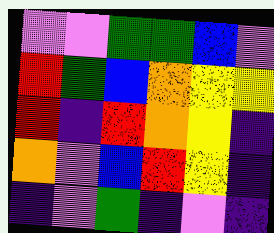[["violet", "violet", "green", "green", "blue", "violet"], ["red", "green", "blue", "orange", "yellow", "yellow"], ["red", "indigo", "red", "orange", "yellow", "indigo"], ["orange", "violet", "blue", "red", "yellow", "indigo"], ["indigo", "violet", "green", "indigo", "violet", "indigo"]]